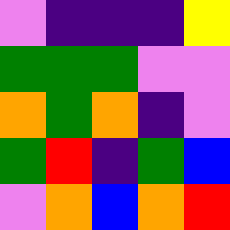[["violet", "indigo", "indigo", "indigo", "yellow"], ["green", "green", "green", "violet", "violet"], ["orange", "green", "orange", "indigo", "violet"], ["green", "red", "indigo", "green", "blue"], ["violet", "orange", "blue", "orange", "red"]]